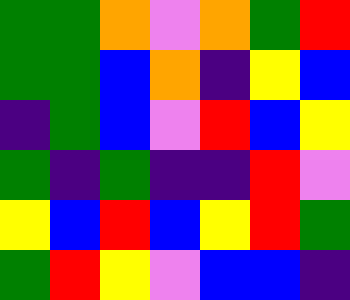[["green", "green", "orange", "violet", "orange", "green", "red"], ["green", "green", "blue", "orange", "indigo", "yellow", "blue"], ["indigo", "green", "blue", "violet", "red", "blue", "yellow"], ["green", "indigo", "green", "indigo", "indigo", "red", "violet"], ["yellow", "blue", "red", "blue", "yellow", "red", "green"], ["green", "red", "yellow", "violet", "blue", "blue", "indigo"]]